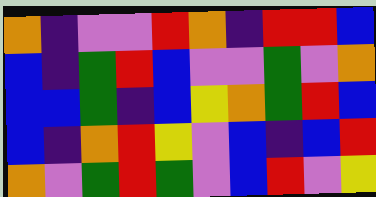[["orange", "indigo", "violet", "violet", "red", "orange", "indigo", "red", "red", "blue"], ["blue", "indigo", "green", "red", "blue", "violet", "violet", "green", "violet", "orange"], ["blue", "blue", "green", "indigo", "blue", "yellow", "orange", "green", "red", "blue"], ["blue", "indigo", "orange", "red", "yellow", "violet", "blue", "indigo", "blue", "red"], ["orange", "violet", "green", "red", "green", "violet", "blue", "red", "violet", "yellow"]]